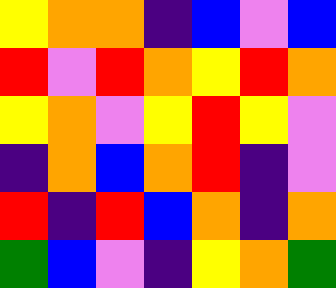[["yellow", "orange", "orange", "indigo", "blue", "violet", "blue"], ["red", "violet", "red", "orange", "yellow", "red", "orange"], ["yellow", "orange", "violet", "yellow", "red", "yellow", "violet"], ["indigo", "orange", "blue", "orange", "red", "indigo", "violet"], ["red", "indigo", "red", "blue", "orange", "indigo", "orange"], ["green", "blue", "violet", "indigo", "yellow", "orange", "green"]]